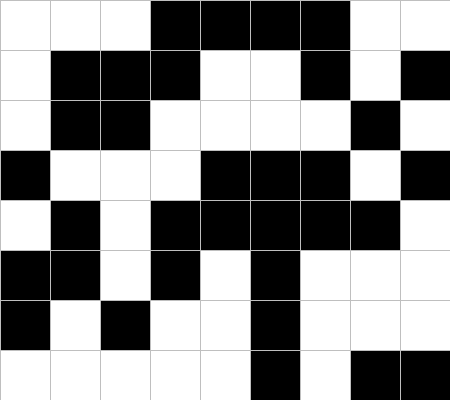[["white", "white", "white", "black", "black", "black", "black", "white", "white"], ["white", "black", "black", "black", "white", "white", "black", "white", "black"], ["white", "black", "black", "white", "white", "white", "white", "black", "white"], ["black", "white", "white", "white", "black", "black", "black", "white", "black"], ["white", "black", "white", "black", "black", "black", "black", "black", "white"], ["black", "black", "white", "black", "white", "black", "white", "white", "white"], ["black", "white", "black", "white", "white", "black", "white", "white", "white"], ["white", "white", "white", "white", "white", "black", "white", "black", "black"]]